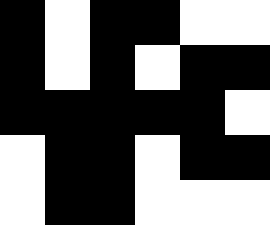[["black", "white", "black", "black", "white", "white"], ["black", "white", "black", "white", "black", "black"], ["black", "black", "black", "black", "black", "white"], ["white", "black", "black", "white", "black", "black"], ["white", "black", "black", "white", "white", "white"]]